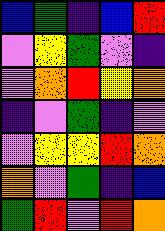[["blue", "green", "indigo", "blue", "red"], ["violet", "yellow", "green", "violet", "indigo"], ["violet", "orange", "red", "yellow", "orange"], ["indigo", "violet", "green", "indigo", "violet"], ["violet", "yellow", "yellow", "red", "orange"], ["orange", "violet", "green", "indigo", "blue"], ["green", "red", "violet", "red", "orange"]]